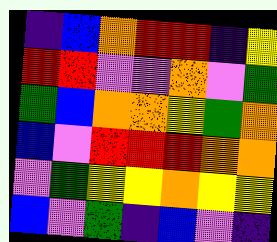[["indigo", "blue", "orange", "red", "red", "indigo", "yellow"], ["red", "red", "violet", "violet", "orange", "violet", "green"], ["green", "blue", "orange", "orange", "yellow", "green", "orange"], ["blue", "violet", "red", "red", "red", "orange", "orange"], ["violet", "green", "yellow", "yellow", "orange", "yellow", "yellow"], ["blue", "violet", "green", "indigo", "blue", "violet", "indigo"]]